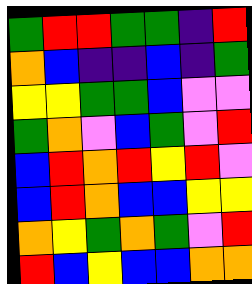[["green", "red", "red", "green", "green", "indigo", "red"], ["orange", "blue", "indigo", "indigo", "blue", "indigo", "green"], ["yellow", "yellow", "green", "green", "blue", "violet", "violet"], ["green", "orange", "violet", "blue", "green", "violet", "red"], ["blue", "red", "orange", "red", "yellow", "red", "violet"], ["blue", "red", "orange", "blue", "blue", "yellow", "yellow"], ["orange", "yellow", "green", "orange", "green", "violet", "red"], ["red", "blue", "yellow", "blue", "blue", "orange", "orange"]]